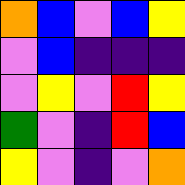[["orange", "blue", "violet", "blue", "yellow"], ["violet", "blue", "indigo", "indigo", "indigo"], ["violet", "yellow", "violet", "red", "yellow"], ["green", "violet", "indigo", "red", "blue"], ["yellow", "violet", "indigo", "violet", "orange"]]